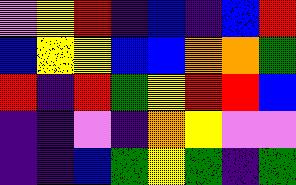[["violet", "yellow", "red", "indigo", "blue", "indigo", "blue", "red"], ["blue", "yellow", "yellow", "blue", "blue", "orange", "orange", "green"], ["red", "indigo", "red", "green", "yellow", "red", "red", "blue"], ["indigo", "indigo", "violet", "indigo", "orange", "yellow", "violet", "violet"], ["indigo", "indigo", "blue", "green", "yellow", "green", "indigo", "green"]]